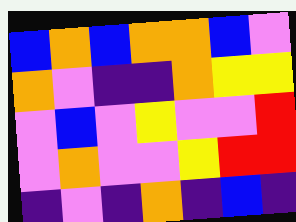[["blue", "orange", "blue", "orange", "orange", "blue", "violet"], ["orange", "violet", "indigo", "indigo", "orange", "yellow", "yellow"], ["violet", "blue", "violet", "yellow", "violet", "violet", "red"], ["violet", "orange", "violet", "violet", "yellow", "red", "red"], ["indigo", "violet", "indigo", "orange", "indigo", "blue", "indigo"]]